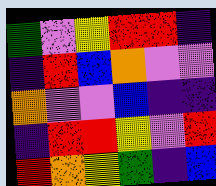[["green", "violet", "yellow", "red", "red", "indigo"], ["indigo", "red", "blue", "orange", "violet", "violet"], ["orange", "violet", "violet", "blue", "indigo", "indigo"], ["indigo", "red", "red", "yellow", "violet", "red"], ["red", "orange", "yellow", "green", "indigo", "blue"]]